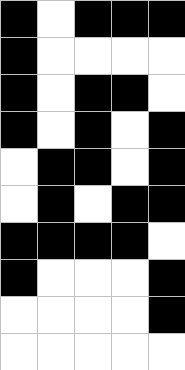[["black", "white", "black", "black", "black"], ["black", "white", "white", "white", "white"], ["black", "white", "black", "black", "white"], ["black", "white", "black", "white", "black"], ["white", "black", "black", "white", "black"], ["white", "black", "white", "black", "black"], ["black", "black", "black", "black", "white"], ["black", "white", "white", "white", "black"], ["white", "white", "white", "white", "black"], ["white", "white", "white", "white", "white"]]